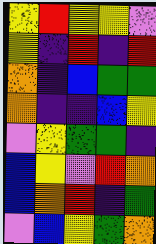[["yellow", "red", "yellow", "yellow", "violet"], ["yellow", "indigo", "red", "indigo", "red"], ["orange", "indigo", "blue", "green", "green"], ["orange", "indigo", "indigo", "blue", "yellow"], ["violet", "yellow", "green", "green", "indigo"], ["blue", "yellow", "violet", "red", "orange"], ["blue", "orange", "red", "indigo", "green"], ["violet", "blue", "yellow", "green", "orange"]]